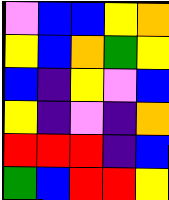[["violet", "blue", "blue", "yellow", "orange"], ["yellow", "blue", "orange", "green", "yellow"], ["blue", "indigo", "yellow", "violet", "blue"], ["yellow", "indigo", "violet", "indigo", "orange"], ["red", "red", "red", "indigo", "blue"], ["green", "blue", "red", "red", "yellow"]]